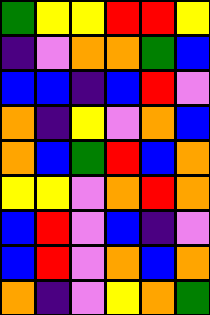[["green", "yellow", "yellow", "red", "red", "yellow"], ["indigo", "violet", "orange", "orange", "green", "blue"], ["blue", "blue", "indigo", "blue", "red", "violet"], ["orange", "indigo", "yellow", "violet", "orange", "blue"], ["orange", "blue", "green", "red", "blue", "orange"], ["yellow", "yellow", "violet", "orange", "red", "orange"], ["blue", "red", "violet", "blue", "indigo", "violet"], ["blue", "red", "violet", "orange", "blue", "orange"], ["orange", "indigo", "violet", "yellow", "orange", "green"]]